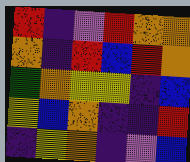[["red", "indigo", "violet", "red", "orange", "orange"], ["orange", "indigo", "red", "blue", "red", "orange"], ["green", "orange", "yellow", "yellow", "indigo", "blue"], ["yellow", "blue", "orange", "indigo", "indigo", "red"], ["indigo", "yellow", "orange", "indigo", "violet", "blue"]]